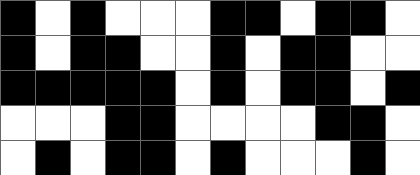[["black", "white", "black", "white", "white", "white", "black", "black", "white", "black", "black", "white"], ["black", "white", "black", "black", "white", "white", "black", "white", "black", "black", "white", "white"], ["black", "black", "black", "black", "black", "white", "black", "white", "black", "black", "white", "black"], ["white", "white", "white", "black", "black", "white", "white", "white", "white", "black", "black", "white"], ["white", "black", "white", "black", "black", "white", "black", "white", "white", "white", "black", "white"]]